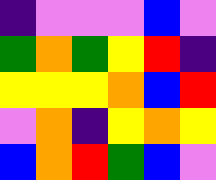[["indigo", "violet", "violet", "violet", "blue", "violet"], ["green", "orange", "green", "yellow", "red", "indigo"], ["yellow", "yellow", "yellow", "orange", "blue", "red"], ["violet", "orange", "indigo", "yellow", "orange", "yellow"], ["blue", "orange", "red", "green", "blue", "violet"]]